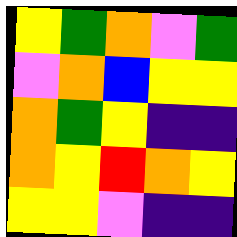[["yellow", "green", "orange", "violet", "green"], ["violet", "orange", "blue", "yellow", "yellow"], ["orange", "green", "yellow", "indigo", "indigo"], ["orange", "yellow", "red", "orange", "yellow"], ["yellow", "yellow", "violet", "indigo", "indigo"]]